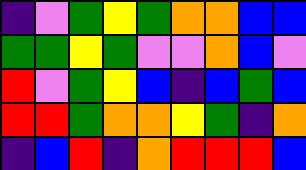[["indigo", "violet", "green", "yellow", "green", "orange", "orange", "blue", "blue"], ["green", "green", "yellow", "green", "violet", "violet", "orange", "blue", "violet"], ["red", "violet", "green", "yellow", "blue", "indigo", "blue", "green", "blue"], ["red", "red", "green", "orange", "orange", "yellow", "green", "indigo", "orange"], ["indigo", "blue", "red", "indigo", "orange", "red", "red", "red", "blue"]]